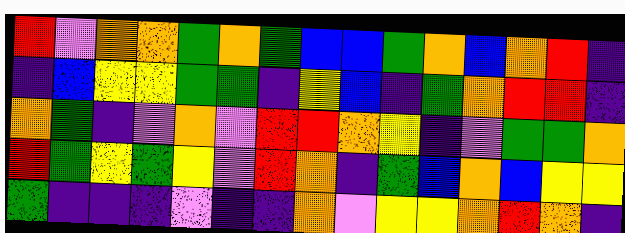[["red", "violet", "orange", "orange", "green", "orange", "green", "blue", "blue", "green", "orange", "blue", "orange", "red", "indigo"], ["indigo", "blue", "yellow", "yellow", "green", "green", "indigo", "yellow", "blue", "indigo", "green", "orange", "red", "red", "indigo"], ["orange", "green", "indigo", "violet", "orange", "violet", "red", "red", "orange", "yellow", "indigo", "violet", "green", "green", "orange"], ["red", "green", "yellow", "green", "yellow", "violet", "red", "orange", "indigo", "green", "blue", "orange", "blue", "yellow", "yellow"], ["green", "indigo", "indigo", "indigo", "violet", "indigo", "indigo", "orange", "violet", "yellow", "yellow", "orange", "red", "orange", "indigo"]]